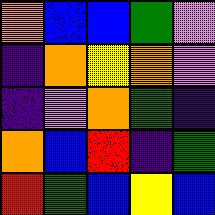[["orange", "blue", "blue", "green", "violet"], ["indigo", "orange", "yellow", "orange", "violet"], ["indigo", "violet", "orange", "green", "indigo"], ["orange", "blue", "red", "indigo", "green"], ["red", "green", "blue", "yellow", "blue"]]